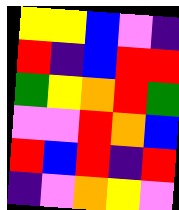[["yellow", "yellow", "blue", "violet", "indigo"], ["red", "indigo", "blue", "red", "red"], ["green", "yellow", "orange", "red", "green"], ["violet", "violet", "red", "orange", "blue"], ["red", "blue", "red", "indigo", "red"], ["indigo", "violet", "orange", "yellow", "violet"]]